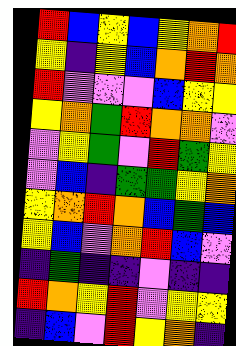[["red", "blue", "yellow", "blue", "yellow", "orange", "red"], ["yellow", "indigo", "yellow", "blue", "orange", "red", "orange"], ["red", "violet", "violet", "violet", "blue", "yellow", "yellow"], ["yellow", "orange", "green", "red", "orange", "orange", "violet"], ["violet", "yellow", "green", "violet", "red", "green", "yellow"], ["violet", "blue", "indigo", "green", "green", "yellow", "orange"], ["yellow", "orange", "red", "orange", "blue", "green", "blue"], ["yellow", "blue", "violet", "orange", "red", "blue", "violet"], ["indigo", "green", "indigo", "indigo", "violet", "indigo", "indigo"], ["red", "orange", "yellow", "red", "violet", "yellow", "yellow"], ["indigo", "blue", "violet", "red", "yellow", "orange", "indigo"]]